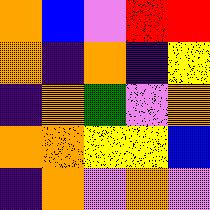[["orange", "blue", "violet", "red", "red"], ["orange", "indigo", "orange", "indigo", "yellow"], ["indigo", "orange", "green", "violet", "orange"], ["orange", "orange", "yellow", "yellow", "blue"], ["indigo", "orange", "violet", "orange", "violet"]]